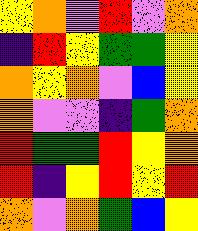[["yellow", "orange", "violet", "red", "violet", "orange"], ["indigo", "red", "yellow", "green", "green", "yellow"], ["orange", "yellow", "orange", "violet", "blue", "yellow"], ["orange", "violet", "violet", "indigo", "green", "orange"], ["red", "green", "green", "red", "yellow", "orange"], ["red", "indigo", "yellow", "red", "yellow", "red"], ["orange", "violet", "orange", "green", "blue", "yellow"]]